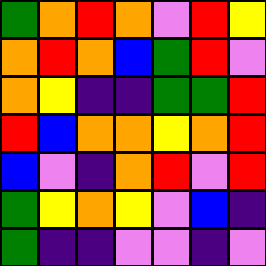[["green", "orange", "red", "orange", "violet", "red", "yellow"], ["orange", "red", "orange", "blue", "green", "red", "violet"], ["orange", "yellow", "indigo", "indigo", "green", "green", "red"], ["red", "blue", "orange", "orange", "yellow", "orange", "red"], ["blue", "violet", "indigo", "orange", "red", "violet", "red"], ["green", "yellow", "orange", "yellow", "violet", "blue", "indigo"], ["green", "indigo", "indigo", "violet", "violet", "indigo", "violet"]]